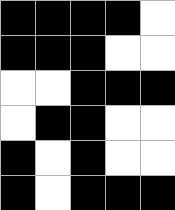[["black", "black", "black", "black", "white"], ["black", "black", "black", "white", "white"], ["white", "white", "black", "black", "black"], ["white", "black", "black", "white", "white"], ["black", "white", "black", "white", "white"], ["black", "white", "black", "black", "black"]]